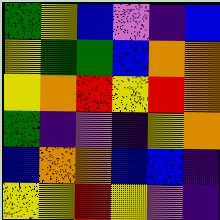[["green", "yellow", "blue", "violet", "indigo", "blue"], ["yellow", "green", "green", "blue", "orange", "orange"], ["yellow", "orange", "red", "yellow", "red", "orange"], ["green", "indigo", "violet", "indigo", "yellow", "orange"], ["blue", "orange", "orange", "blue", "blue", "indigo"], ["yellow", "yellow", "red", "yellow", "violet", "indigo"]]